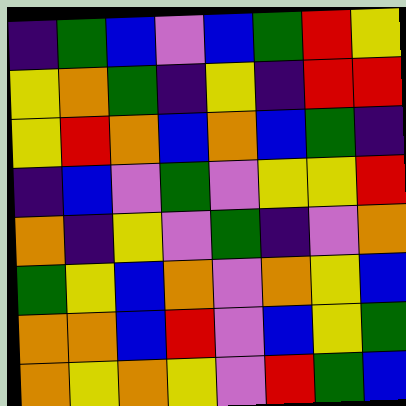[["indigo", "green", "blue", "violet", "blue", "green", "red", "yellow"], ["yellow", "orange", "green", "indigo", "yellow", "indigo", "red", "red"], ["yellow", "red", "orange", "blue", "orange", "blue", "green", "indigo"], ["indigo", "blue", "violet", "green", "violet", "yellow", "yellow", "red"], ["orange", "indigo", "yellow", "violet", "green", "indigo", "violet", "orange"], ["green", "yellow", "blue", "orange", "violet", "orange", "yellow", "blue"], ["orange", "orange", "blue", "red", "violet", "blue", "yellow", "green"], ["orange", "yellow", "orange", "yellow", "violet", "red", "green", "blue"]]